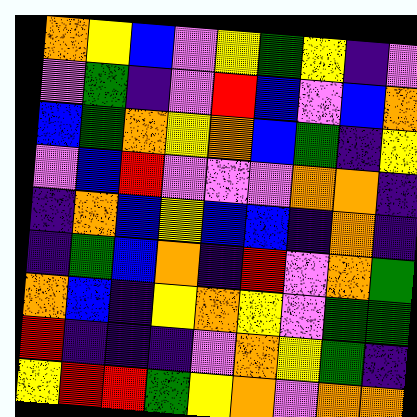[["orange", "yellow", "blue", "violet", "yellow", "green", "yellow", "indigo", "violet"], ["violet", "green", "indigo", "violet", "red", "blue", "violet", "blue", "orange"], ["blue", "green", "orange", "yellow", "orange", "blue", "green", "indigo", "yellow"], ["violet", "blue", "red", "violet", "violet", "violet", "orange", "orange", "indigo"], ["indigo", "orange", "blue", "yellow", "blue", "blue", "indigo", "orange", "indigo"], ["indigo", "green", "blue", "orange", "indigo", "red", "violet", "orange", "green"], ["orange", "blue", "indigo", "yellow", "orange", "yellow", "violet", "green", "green"], ["red", "indigo", "indigo", "indigo", "violet", "orange", "yellow", "green", "indigo"], ["yellow", "red", "red", "green", "yellow", "orange", "violet", "orange", "orange"]]